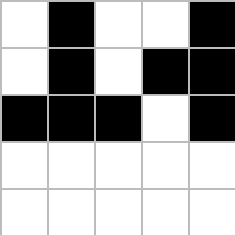[["white", "black", "white", "white", "black"], ["white", "black", "white", "black", "black"], ["black", "black", "black", "white", "black"], ["white", "white", "white", "white", "white"], ["white", "white", "white", "white", "white"]]